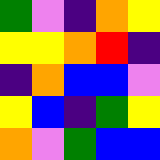[["green", "violet", "indigo", "orange", "yellow"], ["yellow", "yellow", "orange", "red", "indigo"], ["indigo", "orange", "blue", "blue", "violet"], ["yellow", "blue", "indigo", "green", "yellow"], ["orange", "violet", "green", "blue", "blue"]]